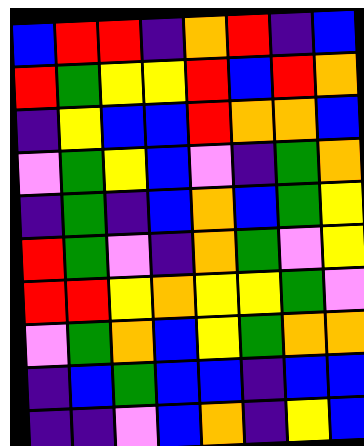[["blue", "red", "red", "indigo", "orange", "red", "indigo", "blue"], ["red", "green", "yellow", "yellow", "red", "blue", "red", "orange"], ["indigo", "yellow", "blue", "blue", "red", "orange", "orange", "blue"], ["violet", "green", "yellow", "blue", "violet", "indigo", "green", "orange"], ["indigo", "green", "indigo", "blue", "orange", "blue", "green", "yellow"], ["red", "green", "violet", "indigo", "orange", "green", "violet", "yellow"], ["red", "red", "yellow", "orange", "yellow", "yellow", "green", "violet"], ["violet", "green", "orange", "blue", "yellow", "green", "orange", "orange"], ["indigo", "blue", "green", "blue", "blue", "indigo", "blue", "blue"], ["indigo", "indigo", "violet", "blue", "orange", "indigo", "yellow", "blue"]]